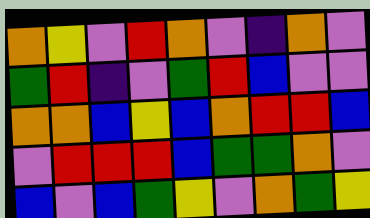[["orange", "yellow", "violet", "red", "orange", "violet", "indigo", "orange", "violet"], ["green", "red", "indigo", "violet", "green", "red", "blue", "violet", "violet"], ["orange", "orange", "blue", "yellow", "blue", "orange", "red", "red", "blue"], ["violet", "red", "red", "red", "blue", "green", "green", "orange", "violet"], ["blue", "violet", "blue", "green", "yellow", "violet", "orange", "green", "yellow"]]